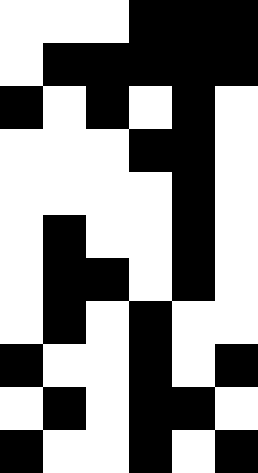[["white", "white", "white", "black", "black", "black"], ["white", "black", "black", "black", "black", "black"], ["black", "white", "black", "white", "black", "white"], ["white", "white", "white", "black", "black", "white"], ["white", "white", "white", "white", "black", "white"], ["white", "black", "white", "white", "black", "white"], ["white", "black", "black", "white", "black", "white"], ["white", "black", "white", "black", "white", "white"], ["black", "white", "white", "black", "white", "black"], ["white", "black", "white", "black", "black", "white"], ["black", "white", "white", "black", "white", "black"]]